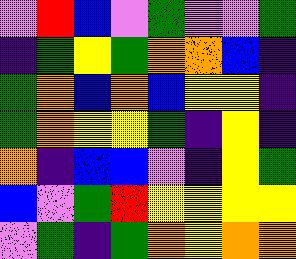[["violet", "red", "blue", "violet", "green", "violet", "violet", "green"], ["indigo", "green", "yellow", "green", "orange", "orange", "blue", "indigo"], ["green", "orange", "blue", "orange", "blue", "yellow", "yellow", "indigo"], ["green", "orange", "yellow", "yellow", "green", "indigo", "yellow", "indigo"], ["orange", "indigo", "blue", "blue", "violet", "indigo", "yellow", "green"], ["blue", "violet", "green", "red", "yellow", "yellow", "yellow", "yellow"], ["violet", "green", "indigo", "green", "orange", "yellow", "orange", "orange"]]